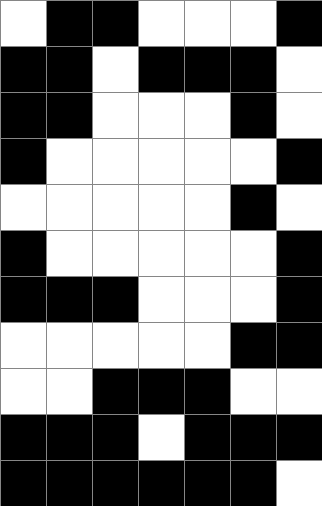[["white", "black", "black", "white", "white", "white", "black"], ["black", "black", "white", "black", "black", "black", "white"], ["black", "black", "white", "white", "white", "black", "white"], ["black", "white", "white", "white", "white", "white", "black"], ["white", "white", "white", "white", "white", "black", "white"], ["black", "white", "white", "white", "white", "white", "black"], ["black", "black", "black", "white", "white", "white", "black"], ["white", "white", "white", "white", "white", "black", "black"], ["white", "white", "black", "black", "black", "white", "white"], ["black", "black", "black", "white", "black", "black", "black"], ["black", "black", "black", "black", "black", "black", "white"]]